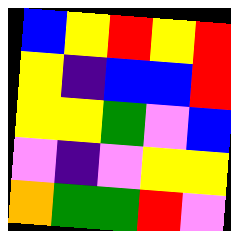[["blue", "yellow", "red", "yellow", "red"], ["yellow", "indigo", "blue", "blue", "red"], ["yellow", "yellow", "green", "violet", "blue"], ["violet", "indigo", "violet", "yellow", "yellow"], ["orange", "green", "green", "red", "violet"]]